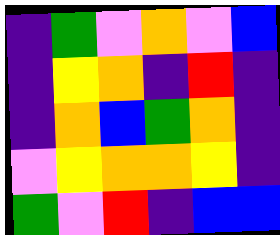[["indigo", "green", "violet", "orange", "violet", "blue"], ["indigo", "yellow", "orange", "indigo", "red", "indigo"], ["indigo", "orange", "blue", "green", "orange", "indigo"], ["violet", "yellow", "orange", "orange", "yellow", "indigo"], ["green", "violet", "red", "indigo", "blue", "blue"]]